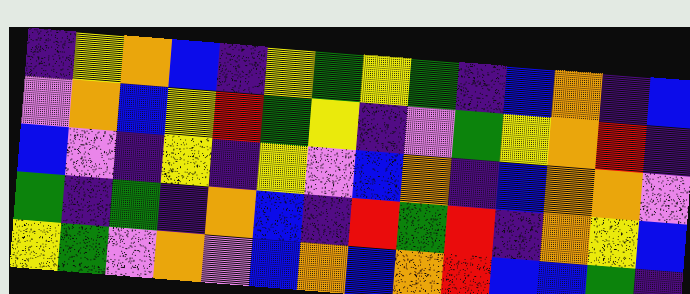[["indigo", "yellow", "orange", "blue", "indigo", "yellow", "green", "yellow", "green", "indigo", "blue", "orange", "indigo", "blue"], ["violet", "orange", "blue", "yellow", "red", "green", "yellow", "indigo", "violet", "green", "yellow", "orange", "red", "indigo"], ["blue", "violet", "indigo", "yellow", "indigo", "yellow", "violet", "blue", "orange", "indigo", "blue", "orange", "orange", "violet"], ["green", "indigo", "green", "indigo", "orange", "blue", "indigo", "red", "green", "red", "indigo", "orange", "yellow", "blue"], ["yellow", "green", "violet", "orange", "violet", "blue", "orange", "blue", "orange", "red", "blue", "blue", "green", "indigo"]]